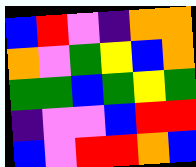[["blue", "red", "violet", "indigo", "orange", "orange"], ["orange", "violet", "green", "yellow", "blue", "orange"], ["green", "green", "blue", "green", "yellow", "green"], ["indigo", "violet", "violet", "blue", "red", "red"], ["blue", "violet", "red", "red", "orange", "blue"]]